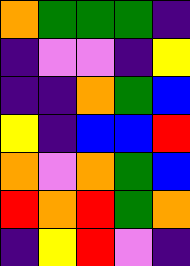[["orange", "green", "green", "green", "indigo"], ["indigo", "violet", "violet", "indigo", "yellow"], ["indigo", "indigo", "orange", "green", "blue"], ["yellow", "indigo", "blue", "blue", "red"], ["orange", "violet", "orange", "green", "blue"], ["red", "orange", "red", "green", "orange"], ["indigo", "yellow", "red", "violet", "indigo"]]